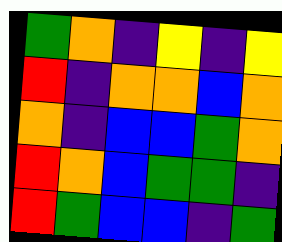[["green", "orange", "indigo", "yellow", "indigo", "yellow"], ["red", "indigo", "orange", "orange", "blue", "orange"], ["orange", "indigo", "blue", "blue", "green", "orange"], ["red", "orange", "blue", "green", "green", "indigo"], ["red", "green", "blue", "blue", "indigo", "green"]]